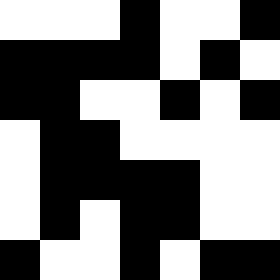[["white", "white", "white", "black", "white", "white", "black"], ["black", "black", "black", "black", "white", "black", "white"], ["black", "black", "white", "white", "black", "white", "black"], ["white", "black", "black", "white", "white", "white", "white"], ["white", "black", "black", "black", "black", "white", "white"], ["white", "black", "white", "black", "black", "white", "white"], ["black", "white", "white", "black", "white", "black", "black"]]